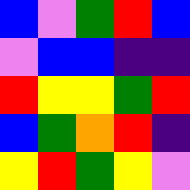[["blue", "violet", "green", "red", "blue"], ["violet", "blue", "blue", "indigo", "indigo"], ["red", "yellow", "yellow", "green", "red"], ["blue", "green", "orange", "red", "indigo"], ["yellow", "red", "green", "yellow", "violet"]]